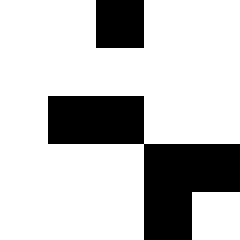[["white", "white", "black", "white", "white"], ["white", "white", "white", "white", "white"], ["white", "black", "black", "white", "white"], ["white", "white", "white", "black", "black"], ["white", "white", "white", "black", "white"]]